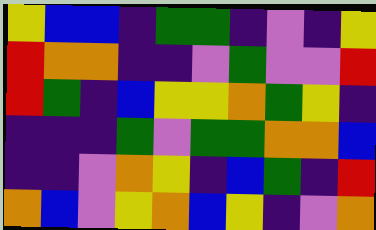[["yellow", "blue", "blue", "indigo", "green", "green", "indigo", "violet", "indigo", "yellow"], ["red", "orange", "orange", "indigo", "indigo", "violet", "green", "violet", "violet", "red"], ["red", "green", "indigo", "blue", "yellow", "yellow", "orange", "green", "yellow", "indigo"], ["indigo", "indigo", "indigo", "green", "violet", "green", "green", "orange", "orange", "blue"], ["indigo", "indigo", "violet", "orange", "yellow", "indigo", "blue", "green", "indigo", "red"], ["orange", "blue", "violet", "yellow", "orange", "blue", "yellow", "indigo", "violet", "orange"]]